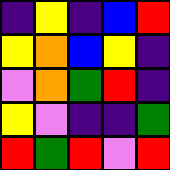[["indigo", "yellow", "indigo", "blue", "red"], ["yellow", "orange", "blue", "yellow", "indigo"], ["violet", "orange", "green", "red", "indigo"], ["yellow", "violet", "indigo", "indigo", "green"], ["red", "green", "red", "violet", "red"]]